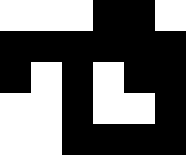[["white", "white", "white", "black", "black", "white"], ["black", "black", "black", "black", "black", "black"], ["black", "white", "black", "white", "black", "black"], ["white", "white", "black", "white", "white", "black"], ["white", "white", "black", "black", "black", "black"]]